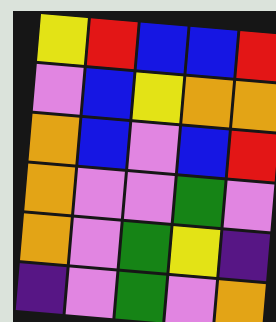[["yellow", "red", "blue", "blue", "red"], ["violet", "blue", "yellow", "orange", "orange"], ["orange", "blue", "violet", "blue", "red"], ["orange", "violet", "violet", "green", "violet"], ["orange", "violet", "green", "yellow", "indigo"], ["indigo", "violet", "green", "violet", "orange"]]